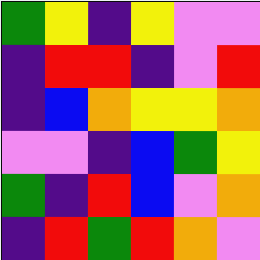[["green", "yellow", "indigo", "yellow", "violet", "violet"], ["indigo", "red", "red", "indigo", "violet", "red"], ["indigo", "blue", "orange", "yellow", "yellow", "orange"], ["violet", "violet", "indigo", "blue", "green", "yellow"], ["green", "indigo", "red", "blue", "violet", "orange"], ["indigo", "red", "green", "red", "orange", "violet"]]